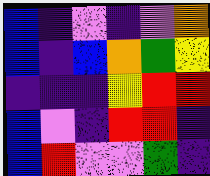[["blue", "indigo", "violet", "indigo", "violet", "orange"], ["blue", "indigo", "blue", "orange", "green", "yellow"], ["indigo", "indigo", "indigo", "yellow", "red", "red"], ["blue", "violet", "indigo", "red", "red", "indigo"], ["blue", "red", "violet", "violet", "green", "indigo"]]